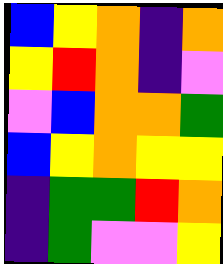[["blue", "yellow", "orange", "indigo", "orange"], ["yellow", "red", "orange", "indigo", "violet"], ["violet", "blue", "orange", "orange", "green"], ["blue", "yellow", "orange", "yellow", "yellow"], ["indigo", "green", "green", "red", "orange"], ["indigo", "green", "violet", "violet", "yellow"]]